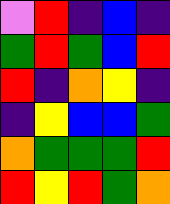[["violet", "red", "indigo", "blue", "indigo"], ["green", "red", "green", "blue", "red"], ["red", "indigo", "orange", "yellow", "indigo"], ["indigo", "yellow", "blue", "blue", "green"], ["orange", "green", "green", "green", "red"], ["red", "yellow", "red", "green", "orange"]]